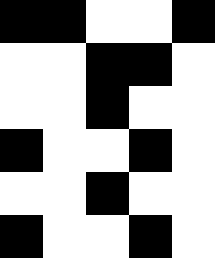[["black", "black", "white", "white", "black"], ["white", "white", "black", "black", "white"], ["white", "white", "black", "white", "white"], ["black", "white", "white", "black", "white"], ["white", "white", "black", "white", "white"], ["black", "white", "white", "black", "white"]]